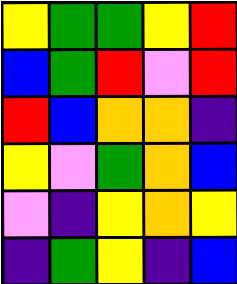[["yellow", "green", "green", "yellow", "red"], ["blue", "green", "red", "violet", "red"], ["red", "blue", "orange", "orange", "indigo"], ["yellow", "violet", "green", "orange", "blue"], ["violet", "indigo", "yellow", "orange", "yellow"], ["indigo", "green", "yellow", "indigo", "blue"]]